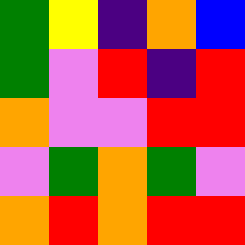[["green", "yellow", "indigo", "orange", "blue"], ["green", "violet", "red", "indigo", "red"], ["orange", "violet", "violet", "red", "red"], ["violet", "green", "orange", "green", "violet"], ["orange", "red", "orange", "red", "red"]]